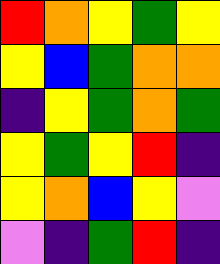[["red", "orange", "yellow", "green", "yellow"], ["yellow", "blue", "green", "orange", "orange"], ["indigo", "yellow", "green", "orange", "green"], ["yellow", "green", "yellow", "red", "indigo"], ["yellow", "orange", "blue", "yellow", "violet"], ["violet", "indigo", "green", "red", "indigo"]]